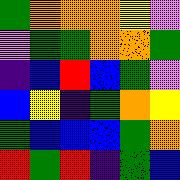[["green", "orange", "orange", "orange", "yellow", "violet"], ["violet", "green", "green", "orange", "orange", "green"], ["indigo", "blue", "red", "blue", "green", "violet"], ["blue", "yellow", "indigo", "green", "orange", "yellow"], ["green", "blue", "blue", "blue", "green", "orange"], ["red", "green", "red", "indigo", "green", "blue"]]